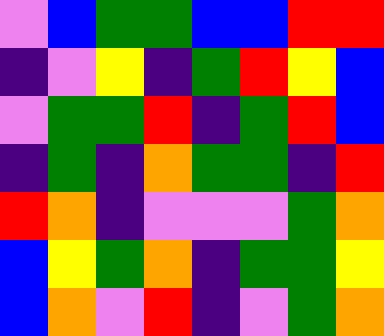[["violet", "blue", "green", "green", "blue", "blue", "red", "red"], ["indigo", "violet", "yellow", "indigo", "green", "red", "yellow", "blue"], ["violet", "green", "green", "red", "indigo", "green", "red", "blue"], ["indigo", "green", "indigo", "orange", "green", "green", "indigo", "red"], ["red", "orange", "indigo", "violet", "violet", "violet", "green", "orange"], ["blue", "yellow", "green", "orange", "indigo", "green", "green", "yellow"], ["blue", "orange", "violet", "red", "indigo", "violet", "green", "orange"]]